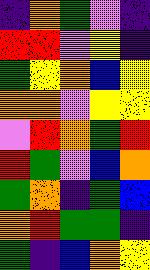[["indigo", "orange", "green", "violet", "indigo"], ["red", "red", "violet", "yellow", "indigo"], ["green", "yellow", "orange", "blue", "yellow"], ["orange", "orange", "violet", "yellow", "yellow"], ["violet", "red", "orange", "green", "red"], ["red", "green", "violet", "blue", "orange"], ["green", "orange", "indigo", "green", "blue"], ["orange", "red", "green", "green", "indigo"], ["green", "indigo", "blue", "orange", "yellow"]]